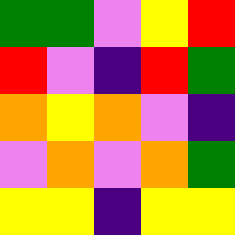[["green", "green", "violet", "yellow", "red"], ["red", "violet", "indigo", "red", "green"], ["orange", "yellow", "orange", "violet", "indigo"], ["violet", "orange", "violet", "orange", "green"], ["yellow", "yellow", "indigo", "yellow", "yellow"]]